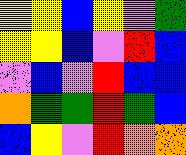[["yellow", "yellow", "blue", "yellow", "violet", "green"], ["yellow", "yellow", "blue", "violet", "red", "blue"], ["violet", "blue", "violet", "red", "blue", "blue"], ["orange", "green", "green", "red", "green", "blue"], ["blue", "yellow", "violet", "red", "orange", "orange"]]